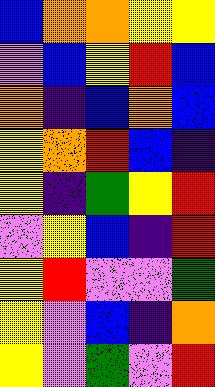[["blue", "orange", "orange", "yellow", "yellow"], ["violet", "blue", "yellow", "red", "blue"], ["orange", "indigo", "blue", "orange", "blue"], ["yellow", "orange", "red", "blue", "indigo"], ["yellow", "indigo", "green", "yellow", "red"], ["violet", "yellow", "blue", "indigo", "red"], ["yellow", "red", "violet", "violet", "green"], ["yellow", "violet", "blue", "indigo", "orange"], ["yellow", "violet", "green", "violet", "red"]]